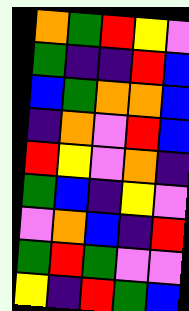[["orange", "green", "red", "yellow", "violet"], ["green", "indigo", "indigo", "red", "blue"], ["blue", "green", "orange", "orange", "blue"], ["indigo", "orange", "violet", "red", "blue"], ["red", "yellow", "violet", "orange", "indigo"], ["green", "blue", "indigo", "yellow", "violet"], ["violet", "orange", "blue", "indigo", "red"], ["green", "red", "green", "violet", "violet"], ["yellow", "indigo", "red", "green", "blue"]]